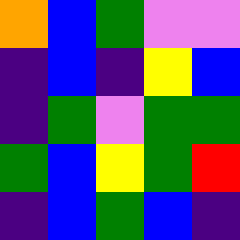[["orange", "blue", "green", "violet", "violet"], ["indigo", "blue", "indigo", "yellow", "blue"], ["indigo", "green", "violet", "green", "green"], ["green", "blue", "yellow", "green", "red"], ["indigo", "blue", "green", "blue", "indigo"]]